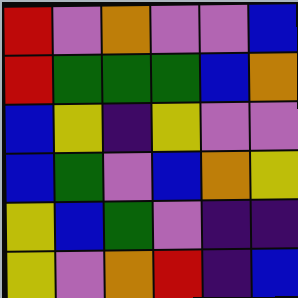[["red", "violet", "orange", "violet", "violet", "blue"], ["red", "green", "green", "green", "blue", "orange"], ["blue", "yellow", "indigo", "yellow", "violet", "violet"], ["blue", "green", "violet", "blue", "orange", "yellow"], ["yellow", "blue", "green", "violet", "indigo", "indigo"], ["yellow", "violet", "orange", "red", "indigo", "blue"]]